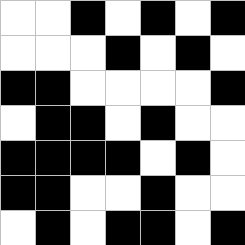[["white", "white", "black", "white", "black", "white", "black"], ["white", "white", "white", "black", "white", "black", "white"], ["black", "black", "white", "white", "white", "white", "black"], ["white", "black", "black", "white", "black", "white", "white"], ["black", "black", "black", "black", "white", "black", "white"], ["black", "black", "white", "white", "black", "white", "white"], ["white", "black", "white", "black", "black", "white", "black"]]